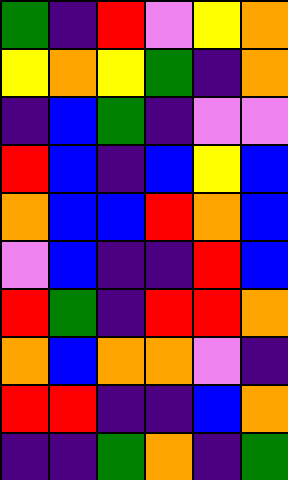[["green", "indigo", "red", "violet", "yellow", "orange"], ["yellow", "orange", "yellow", "green", "indigo", "orange"], ["indigo", "blue", "green", "indigo", "violet", "violet"], ["red", "blue", "indigo", "blue", "yellow", "blue"], ["orange", "blue", "blue", "red", "orange", "blue"], ["violet", "blue", "indigo", "indigo", "red", "blue"], ["red", "green", "indigo", "red", "red", "orange"], ["orange", "blue", "orange", "orange", "violet", "indigo"], ["red", "red", "indigo", "indigo", "blue", "orange"], ["indigo", "indigo", "green", "orange", "indigo", "green"]]